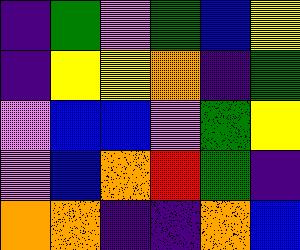[["indigo", "green", "violet", "green", "blue", "yellow"], ["indigo", "yellow", "yellow", "orange", "indigo", "green"], ["violet", "blue", "blue", "violet", "green", "yellow"], ["violet", "blue", "orange", "red", "green", "indigo"], ["orange", "orange", "indigo", "indigo", "orange", "blue"]]